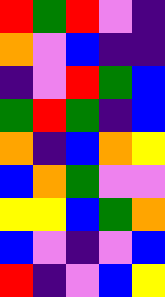[["red", "green", "red", "violet", "indigo"], ["orange", "violet", "blue", "indigo", "indigo"], ["indigo", "violet", "red", "green", "blue"], ["green", "red", "green", "indigo", "blue"], ["orange", "indigo", "blue", "orange", "yellow"], ["blue", "orange", "green", "violet", "violet"], ["yellow", "yellow", "blue", "green", "orange"], ["blue", "violet", "indigo", "violet", "blue"], ["red", "indigo", "violet", "blue", "yellow"]]